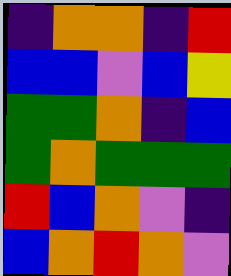[["indigo", "orange", "orange", "indigo", "red"], ["blue", "blue", "violet", "blue", "yellow"], ["green", "green", "orange", "indigo", "blue"], ["green", "orange", "green", "green", "green"], ["red", "blue", "orange", "violet", "indigo"], ["blue", "orange", "red", "orange", "violet"]]